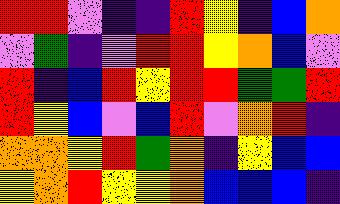[["red", "red", "violet", "indigo", "indigo", "red", "yellow", "indigo", "blue", "orange"], ["violet", "green", "indigo", "violet", "red", "red", "yellow", "orange", "blue", "violet"], ["red", "indigo", "blue", "red", "yellow", "red", "red", "green", "green", "red"], ["red", "yellow", "blue", "violet", "blue", "red", "violet", "orange", "red", "indigo"], ["orange", "orange", "yellow", "red", "green", "orange", "indigo", "yellow", "blue", "blue"], ["yellow", "orange", "red", "yellow", "yellow", "orange", "blue", "blue", "blue", "indigo"]]